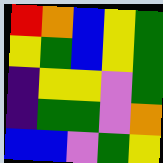[["red", "orange", "blue", "yellow", "green"], ["yellow", "green", "blue", "yellow", "green"], ["indigo", "yellow", "yellow", "violet", "green"], ["indigo", "green", "green", "violet", "orange"], ["blue", "blue", "violet", "green", "yellow"]]